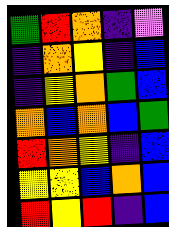[["green", "red", "orange", "indigo", "violet"], ["indigo", "orange", "yellow", "indigo", "blue"], ["indigo", "yellow", "orange", "green", "blue"], ["orange", "blue", "orange", "blue", "green"], ["red", "orange", "yellow", "indigo", "blue"], ["yellow", "yellow", "blue", "orange", "blue"], ["red", "yellow", "red", "indigo", "blue"]]